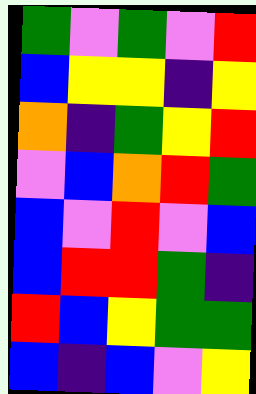[["green", "violet", "green", "violet", "red"], ["blue", "yellow", "yellow", "indigo", "yellow"], ["orange", "indigo", "green", "yellow", "red"], ["violet", "blue", "orange", "red", "green"], ["blue", "violet", "red", "violet", "blue"], ["blue", "red", "red", "green", "indigo"], ["red", "blue", "yellow", "green", "green"], ["blue", "indigo", "blue", "violet", "yellow"]]